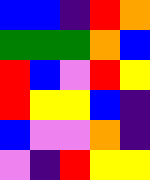[["blue", "blue", "indigo", "red", "orange"], ["green", "green", "green", "orange", "blue"], ["red", "blue", "violet", "red", "yellow"], ["red", "yellow", "yellow", "blue", "indigo"], ["blue", "violet", "violet", "orange", "indigo"], ["violet", "indigo", "red", "yellow", "yellow"]]